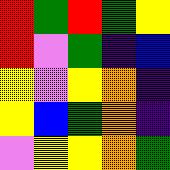[["red", "green", "red", "green", "yellow"], ["red", "violet", "green", "indigo", "blue"], ["yellow", "violet", "yellow", "orange", "indigo"], ["yellow", "blue", "green", "orange", "indigo"], ["violet", "yellow", "yellow", "orange", "green"]]